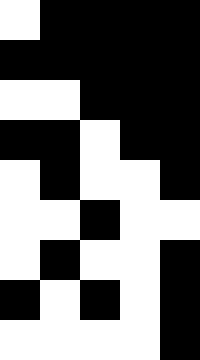[["white", "black", "black", "black", "black"], ["black", "black", "black", "black", "black"], ["white", "white", "black", "black", "black"], ["black", "black", "white", "black", "black"], ["white", "black", "white", "white", "black"], ["white", "white", "black", "white", "white"], ["white", "black", "white", "white", "black"], ["black", "white", "black", "white", "black"], ["white", "white", "white", "white", "black"]]